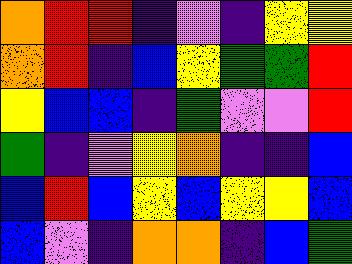[["orange", "red", "red", "indigo", "violet", "indigo", "yellow", "yellow"], ["orange", "red", "indigo", "blue", "yellow", "green", "green", "red"], ["yellow", "blue", "blue", "indigo", "green", "violet", "violet", "red"], ["green", "indigo", "violet", "yellow", "orange", "indigo", "indigo", "blue"], ["blue", "red", "blue", "yellow", "blue", "yellow", "yellow", "blue"], ["blue", "violet", "indigo", "orange", "orange", "indigo", "blue", "green"]]